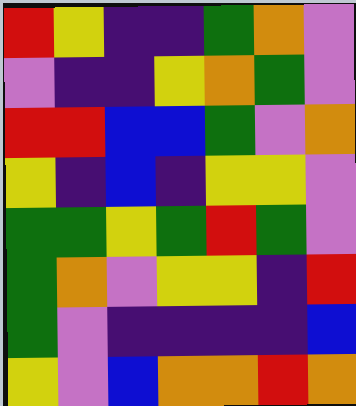[["red", "yellow", "indigo", "indigo", "green", "orange", "violet"], ["violet", "indigo", "indigo", "yellow", "orange", "green", "violet"], ["red", "red", "blue", "blue", "green", "violet", "orange"], ["yellow", "indigo", "blue", "indigo", "yellow", "yellow", "violet"], ["green", "green", "yellow", "green", "red", "green", "violet"], ["green", "orange", "violet", "yellow", "yellow", "indigo", "red"], ["green", "violet", "indigo", "indigo", "indigo", "indigo", "blue"], ["yellow", "violet", "blue", "orange", "orange", "red", "orange"]]